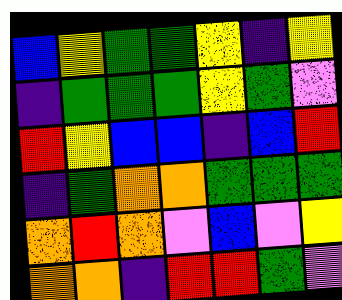[["blue", "yellow", "green", "green", "yellow", "indigo", "yellow"], ["indigo", "green", "green", "green", "yellow", "green", "violet"], ["red", "yellow", "blue", "blue", "indigo", "blue", "red"], ["indigo", "green", "orange", "orange", "green", "green", "green"], ["orange", "red", "orange", "violet", "blue", "violet", "yellow"], ["orange", "orange", "indigo", "red", "red", "green", "violet"]]